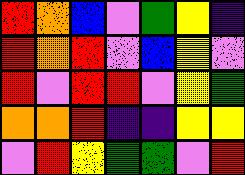[["red", "orange", "blue", "violet", "green", "yellow", "indigo"], ["red", "orange", "red", "violet", "blue", "yellow", "violet"], ["red", "violet", "red", "red", "violet", "yellow", "green"], ["orange", "orange", "red", "indigo", "indigo", "yellow", "yellow"], ["violet", "red", "yellow", "green", "green", "violet", "red"]]